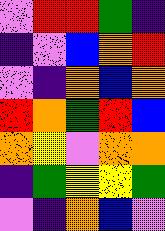[["violet", "red", "red", "green", "indigo"], ["indigo", "violet", "blue", "orange", "red"], ["violet", "indigo", "orange", "blue", "orange"], ["red", "orange", "green", "red", "blue"], ["orange", "yellow", "violet", "orange", "orange"], ["indigo", "green", "yellow", "yellow", "green"], ["violet", "indigo", "orange", "blue", "violet"]]